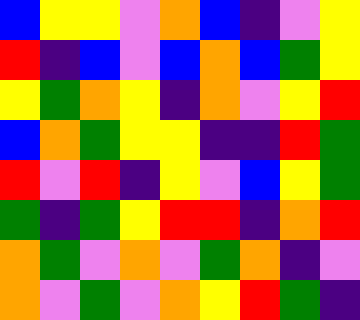[["blue", "yellow", "yellow", "violet", "orange", "blue", "indigo", "violet", "yellow"], ["red", "indigo", "blue", "violet", "blue", "orange", "blue", "green", "yellow"], ["yellow", "green", "orange", "yellow", "indigo", "orange", "violet", "yellow", "red"], ["blue", "orange", "green", "yellow", "yellow", "indigo", "indigo", "red", "green"], ["red", "violet", "red", "indigo", "yellow", "violet", "blue", "yellow", "green"], ["green", "indigo", "green", "yellow", "red", "red", "indigo", "orange", "red"], ["orange", "green", "violet", "orange", "violet", "green", "orange", "indigo", "violet"], ["orange", "violet", "green", "violet", "orange", "yellow", "red", "green", "indigo"]]